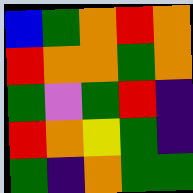[["blue", "green", "orange", "red", "orange"], ["red", "orange", "orange", "green", "orange"], ["green", "violet", "green", "red", "indigo"], ["red", "orange", "yellow", "green", "indigo"], ["green", "indigo", "orange", "green", "green"]]